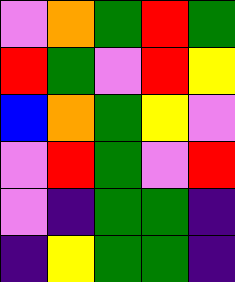[["violet", "orange", "green", "red", "green"], ["red", "green", "violet", "red", "yellow"], ["blue", "orange", "green", "yellow", "violet"], ["violet", "red", "green", "violet", "red"], ["violet", "indigo", "green", "green", "indigo"], ["indigo", "yellow", "green", "green", "indigo"]]